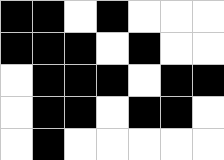[["black", "black", "white", "black", "white", "white", "white"], ["black", "black", "black", "white", "black", "white", "white"], ["white", "black", "black", "black", "white", "black", "black"], ["white", "black", "black", "white", "black", "black", "white"], ["white", "black", "white", "white", "white", "white", "white"]]